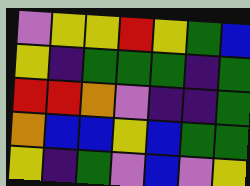[["violet", "yellow", "yellow", "red", "yellow", "green", "blue"], ["yellow", "indigo", "green", "green", "green", "indigo", "green"], ["red", "red", "orange", "violet", "indigo", "indigo", "green"], ["orange", "blue", "blue", "yellow", "blue", "green", "green"], ["yellow", "indigo", "green", "violet", "blue", "violet", "yellow"]]